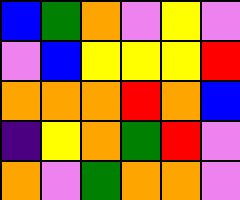[["blue", "green", "orange", "violet", "yellow", "violet"], ["violet", "blue", "yellow", "yellow", "yellow", "red"], ["orange", "orange", "orange", "red", "orange", "blue"], ["indigo", "yellow", "orange", "green", "red", "violet"], ["orange", "violet", "green", "orange", "orange", "violet"]]